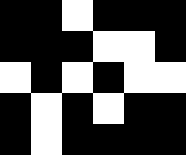[["black", "black", "white", "black", "black", "black"], ["black", "black", "black", "white", "white", "black"], ["white", "black", "white", "black", "white", "white"], ["black", "white", "black", "white", "black", "black"], ["black", "white", "black", "black", "black", "black"]]